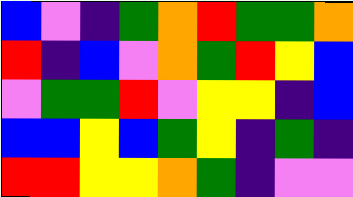[["blue", "violet", "indigo", "green", "orange", "red", "green", "green", "orange"], ["red", "indigo", "blue", "violet", "orange", "green", "red", "yellow", "blue"], ["violet", "green", "green", "red", "violet", "yellow", "yellow", "indigo", "blue"], ["blue", "blue", "yellow", "blue", "green", "yellow", "indigo", "green", "indigo"], ["red", "red", "yellow", "yellow", "orange", "green", "indigo", "violet", "violet"]]